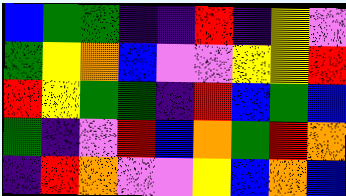[["blue", "green", "green", "indigo", "indigo", "red", "indigo", "yellow", "violet"], ["green", "yellow", "orange", "blue", "violet", "violet", "yellow", "yellow", "red"], ["red", "yellow", "green", "green", "indigo", "red", "blue", "green", "blue"], ["green", "indigo", "violet", "red", "blue", "orange", "green", "red", "orange"], ["indigo", "red", "orange", "violet", "violet", "yellow", "blue", "orange", "blue"]]